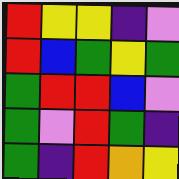[["red", "yellow", "yellow", "indigo", "violet"], ["red", "blue", "green", "yellow", "green"], ["green", "red", "red", "blue", "violet"], ["green", "violet", "red", "green", "indigo"], ["green", "indigo", "red", "orange", "yellow"]]